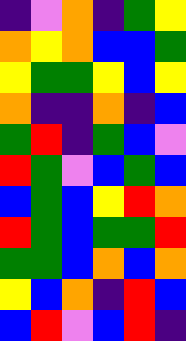[["indigo", "violet", "orange", "indigo", "green", "yellow"], ["orange", "yellow", "orange", "blue", "blue", "green"], ["yellow", "green", "green", "yellow", "blue", "yellow"], ["orange", "indigo", "indigo", "orange", "indigo", "blue"], ["green", "red", "indigo", "green", "blue", "violet"], ["red", "green", "violet", "blue", "green", "blue"], ["blue", "green", "blue", "yellow", "red", "orange"], ["red", "green", "blue", "green", "green", "red"], ["green", "green", "blue", "orange", "blue", "orange"], ["yellow", "blue", "orange", "indigo", "red", "blue"], ["blue", "red", "violet", "blue", "red", "indigo"]]